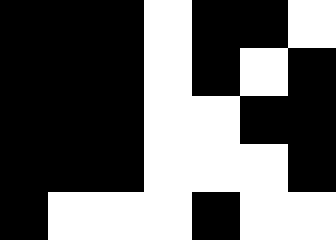[["black", "black", "black", "white", "black", "black", "white"], ["black", "black", "black", "white", "black", "white", "black"], ["black", "black", "black", "white", "white", "black", "black"], ["black", "black", "black", "white", "white", "white", "black"], ["black", "white", "white", "white", "black", "white", "white"]]